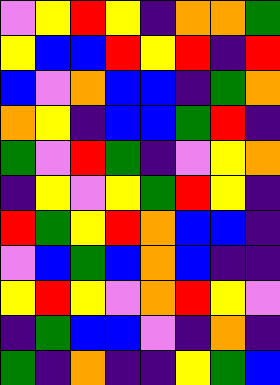[["violet", "yellow", "red", "yellow", "indigo", "orange", "orange", "green"], ["yellow", "blue", "blue", "red", "yellow", "red", "indigo", "red"], ["blue", "violet", "orange", "blue", "blue", "indigo", "green", "orange"], ["orange", "yellow", "indigo", "blue", "blue", "green", "red", "indigo"], ["green", "violet", "red", "green", "indigo", "violet", "yellow", "orange"], ["indigo", "yellow", "violet", "yellow", "green", "red", "yellow", "indigo"], ["red", "green", "yellow", "red", "orange", "blue", "blue", "indigo"], ["violet", "blue", "green", "blue", "orange", "blue", "indigo", "indigo"], ["yellow", "red", "yellow", "violet", "orange", "red", "yellow", "violet"], ["indigo", "green", "blue", "blue", "violet", "indigo", "orange", "indigo"], ["green", "indigo", "orange", "indigo", "indigo", "yellow", "green", "blue"]]